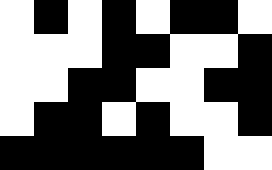[["white", "black", "white", "black", "white", "black", "black", "white"], ["white", "white", "white", "black", "black", "white", "white", "black"], ["white", "white", "black", "black", "white", "white", "black", "black"], ["white", "black", "black", "white", "black", "white", "white", "black"], ["black", "black", "black", "black", "black", "black", "white", "white"]]